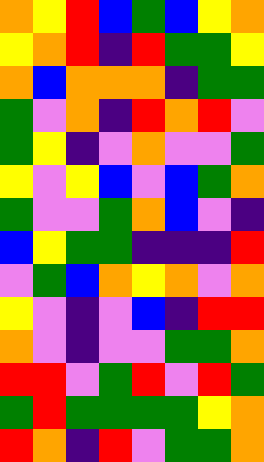[["orange", "yellow", "red", "blue", "green", "blue", "yellow", "orange"], ["yellow", "orange", "red", "indigo", "red", "green", "green", "yellow"], ["orange", "blue", "orange", "orange", "orange", "indigo", "green", "green"], ["green", "violet", "orange", "indigo", "red", "orange", "red", "violet"], ["green", "yellow", "indigo", "violet", "orange", "violet", "violet", "green"], ["yellow", "violet", "yellow", "blue", "violet", "blue", "green", "orange"], ["green", "violet", "violet", "green", "orange", "blue", "violet", "indigo"], ["blue", "yellow", "green", "green", "indigo", "indigo", "indigo", "red"], ["violet", "green", "blue", "orange", "yellow", "orange", "violet", "orange"], ["yellow", "violet", "indigo", "violet", "blue", "indigo", "red", "red"], ["orange", "violet", "indigo", "violet", "violet", "green", "green", "orange"], ["red", "red", "violet", "green", "red", "violet", "red", "green"], ["green", "red", "green", "green", "green", "green", "yellow", "orange"], ["red", "orange", "indigo", "red", "violet", "green", "green", "orange"]]